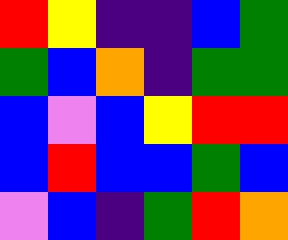[["red", "yellow", "indigo", "indigo", "blue", "green"], ["green", "blue", "orange", "indigo", "green", "green"], ["blue", "violet", "blue", "yellow", "red", "red"], ["blue", "red", "blue", "blue", "green", "blue"], ["violet", "blue", "indigo", "green", "red", "orange"]]